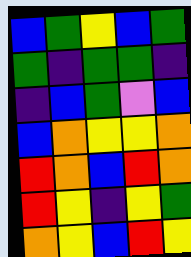[["blue", "green", "yellow", "blue", "green"], ["green", "indigo", "green", "green", "indigo"], ["indigo", "blue", "green", "violet", "blue"], ["blue", "orange", "yellow", "yellow", "orange"], ["red", "orange", "blue", "red", "orange"], ["red", "yellow", "indigo", "yellow", "green"], ["orange", "yellow", "blue", "red", "yellow"]]